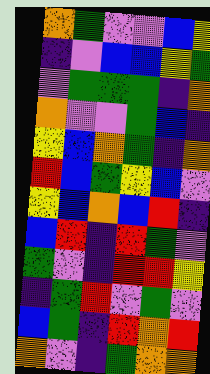[["orange", "green", "violet", "violet", "blue", "yellow"], ["indigo", "violet", "blue", "blue", "yellow", "green"], ["violet", "green", "green", "green", "indigo", "orange"], ["orange", "violet", "violet", "green", "blue", "indigo"], ["yellow", "blue", "orange", "green", "indigo", "orange"], ["red", "blue", "green", "yellow", "blue", "violet"], ["yellow", "blue", "orange", "blue", "red", "indigo"], ["blue", "red", "indigo", "red", "green", "violet"], ["green", "violet", "indigo", "red", "red", "yellow"], ["indigo", "green", "red", "violet", "green", "violet"], ["blue", "green", "indigo", "red", "orange", "red"], ["orange", "violet", "indigo", "green", "orange", "orange"]]